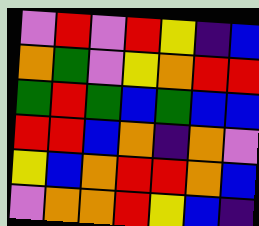[["violet", "red", "violet", "red", "yellow", "indigo", "blue"], ["orange", "green", "violet", "yellow", "orange", "red", "red"], ["green", "red", "green", "blue", "green", "blue", "blue"], ["red", "red", "blue", "orange", "indigo", "orange", "violet"], ["yellow", "blue", "orange", "red", "red", "orange", "blue"], ["violet", "orange", "orange", "red", "yellow", "blue", "indigo"]]